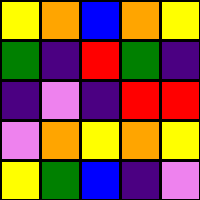[["yellow", "orange", "blue", "orange", "yellow"], ["green", "indigo", "red", "green", "indigo"], ["indigo", "violet", "indigo", "red", "red"], ["violet", "orange", "yellow", "orange", "yellow"], ["yellow", "green", "blue", "indigo", "violet"]]